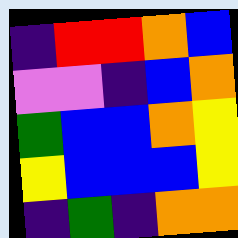[["indigo", "red", "red", "orange", "blue"], ["violet", "violet", "indigo", "blue", "orange"], ["green", "blue", "blue", "orange", "yellow"], ["yellow", "blue", "blue", "blue", "yellow"], ["indigo", "green", "indigo", "orange", "orange"]]